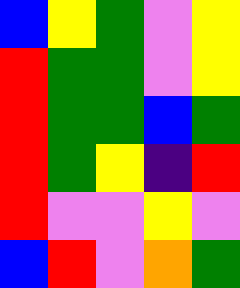[["blue", "yellow", "green", "violet", "yellow"], ["red", "green", "green", "violet", "yellow"], ["red", "green", "green", "blue", "green"], ["red", "green", "yellow", "indigo", "red"], ["red", "violet", "violet", "yellow", "violet"], ["blue", "red", "violet", "orange", "green"]]